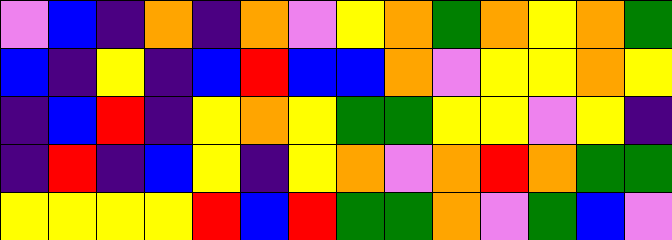[["violet", "blue", "indigo", "orange", "indigo", "orange", "violet", "yellow", "orange", "green", "orange", "yellow", "orange", "green"], ["blue", "indigo", "yellow", "indigo", "blue", "red", "blue", "blue", "orange", "violet", "yellow", "yellow", "orange", "yellow"], ["indigo", "blue", "red", "indigo", "yellow", "orange", "yellow", "green", "green", "yellow", "yellow", "violet", "yellow", "indigo"], ["indigo", "red", "indigo", "blue", "yellow", "indigo", "yellow", "orange", "violet", "orange", "red", "orange", "green", "green"], ["yellow", "yellow", "yellow", "yellow", "red", "blue", "red", "green", "green", "orange", "violet", "green", "blue", "violet"]]